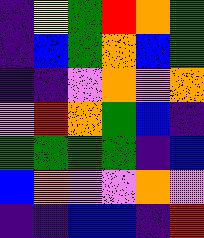[["indigo", "yellow", "green", "red", "orange", "green"], ["indigo", "blue", "green", "orange", "blue", "green"], ["indigo", "indigo", "violet", "orange", "violet", "orange"], ["violet", "red", "orange", "green", "blue", "indigo"], ["green", "green", "green", "green", "indigo", "blue"], ["blue", "orange", "violet", "violet", "orange", "violet"], ["indigo", "indigo", "blue", "blue", "indigo", "red"]]